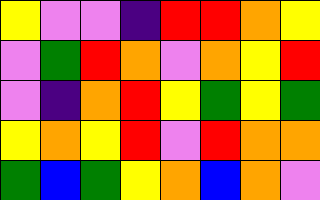[["yellow", "violet", "violet", "indigo", "red", "red", "orange", "yellow"], ["violet", "green", "red", "orange", "violet", "orange", "yellow", "red"], ["violet", "indigo", "orange", "red", "yellow", "green", "yellow", "green"], ["yellow", "orange", "yellow", "red", "violet", "red", "orange", "orange"], ["green", "blue", "green", "yellow", "orange", "blue", "orange", "violet"]]